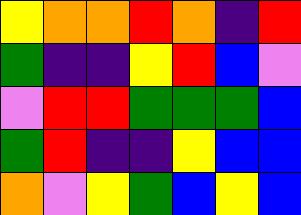[["yellow", "orange", "orange", "red", "orange", "indigo", "red"], ["green", "indigo", "indigo", "yellow", "red", "blue", "violet"], ["violet", "red", "red", "green", "green", "green", "blue"], ["green", "red", "indigo", "indigo", "yellow", "blue", "blue"], ["orange", "violet", "yellow", "green", "blue", "yellow", "blue"]]